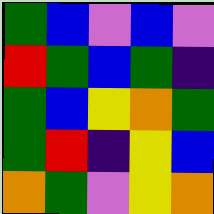[["green", "blue", "violet", "blue", "violet"], ["red", "green", "blue", "green", "indigo"], ["green", "blue", "yellow", "orange", "green"], ["green", "red", "indigo", "yellow", "blue"], ["orange", "green", "violet", "yellow", "orange"]]